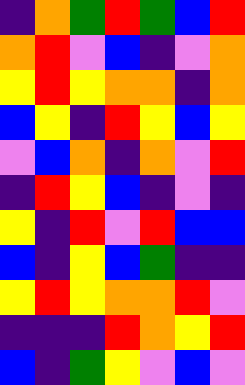[["indigo", "orange", "green", "red", "green", "blue", "red"], ["orange", "red", "violet", "blue", "indigo", "violet", "orange"], ["yellow", "red", "yellow", "orange", "orange", "indigo", "orange"], ["blue", "yellow", "indigo", "red", "yellow", "blue", "yellow"], ["violet", "blue", "orange", "indigo", "orange", "violet", "red"], ["indigo", "red", "yellow", "blue", "indigo", "violet", "indigo"], ["yellow", "indigo", "red", "violet", "red", "blue", "blue"], ["blue", "indigo", "yellow", "blue", "green", "indigo", "indigo"], ["yellow", "red", "yellow", "orange", "orange", "red", "violet"], ["indigo", "indigo", "indigo", "red", "orange", "yellow", "red"], ["blue", "indigo", "green", "yellow", "violet", "blue", "violet"]]